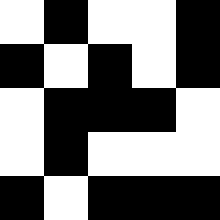[["white", "black", "white", "white", "black"], ["black", "white", "black", "white", "black"], ["white", "black", "black", "black", "white"], ["white", "black", "white", "white", "white"], ["black", "white", "black", "black", "black"]]